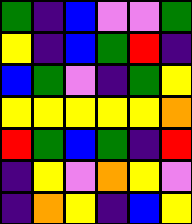[["green", "indigo", "blue", "violet", "violet", "green"], ["yellow", "indigo", "blue", "green", "red", "indigo"], ["blue", "green", "violet", "indigo", "green", "yellow"], ["yellow", "yellow", "yellow", "yellow", "yellow", "orange"], ["red", "green", "blue", "green", "indigo", "red"], ["indigo", "yellow", "violet", "orange", "yellow", "violet"], ["indigo", "orange", "yellow", "indigo", "blue", "yellow"]]